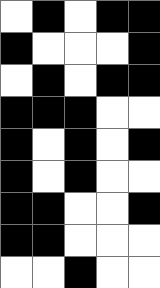[["white", "black", "white", "black", "black"], ["black", "white", "white", "white", "black"], ["white", "black", "white", "black", "black"], ["black", "black", "black", "white", "white"], ["black", "white", "black", "white", "black"], ["black", "white", "black", "white", "white"], ["black", "black", "white", "white", "black"], ["black", "black", "white", "white", "white"], ["white", "white", "black", "white", "white"]]